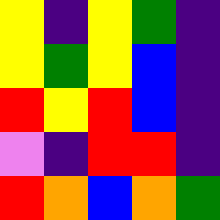[["yellow", "indigo", "yellow", "green", "indigo"], ["yellow", "green", "yellow", "blue", "indigo"], ["red", "yellow", "red", "blue", "indigo"], ["violet", "indigo", "red", "red", "indigo"], ["red", "orange", "blue", "orange", "green"]]